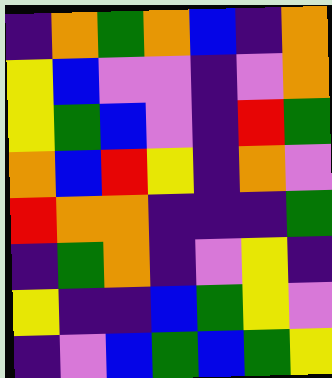[["indigo", "orange", "green", "orange", "blue", "indigo", "orange"], ["yellow", "blue", "violet", "violet", "indigo", "violet", "orange"], ["yellow", "green", "blue", "violet", "indigo", "red", "green"], ["orange", "blue", "red", "yellow", "indigo", "orange", "violet"], ["red", "orange", "orange", "indigo", "indigo", "indigo", "green"], ["indigo", "green", "orange", "indigo", "violet", "yellow", "indigo"], ["yellow", "indigo", "indigo", "blue", "green", "yellow", "violet"], ["indigo", "violet", "blue", "green", "blue", "green", "yellow"]]